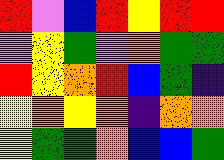[["red", "violet", "blue", "red", "yellow", "red", "red"], ["violet", "yellow", "green", "violet", "orange", "green", "green"], ["red", "yellow", "orange", "red", "blue", "green", "indigo"], ["yellow", "orange", "yellow", "orange", "indigo", "orange", "orange"], ["yellow", "green", "green", "orange", "blue", "blue", "green"]]